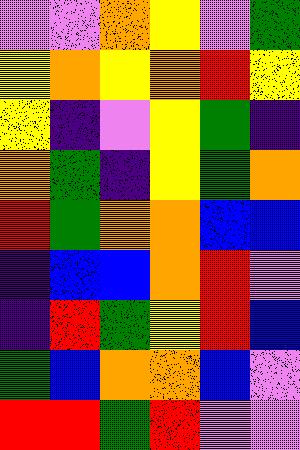[["violet", "violet", "orange", "yellow", "violet", "green"], ["yellow", "orange", "yellow", "orange", "red", "yellow"], ["yellow", "indigo", "violet", "yellow", "green", "indigo"], ["orange", "green", "indigo", "yellow", "green", "orange"], ["red", "green", "orange", "orange", "blue", "blue"], ["indigo", "blue", "blue", "orange", "red", "violet"], ["indigo", "red", "green", "yellow", "red", "blue"], ["green", "blue", "orange", "orange", "blue", "violet"], ["red", "red", "green", "red", "violet", "violet"]]